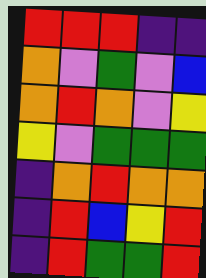[["red", "red", "red", "indigo", "indigo"], ["orange", "violet", "green", "violet", "blue"], ["orange", "red", "orange", "violet", "yellow"], ["yellow", "violet", "green", "green", "green"], ["indigo", "orange", "red", "orange", "orange"], ["indigo", "red", "blue", "yellow", "red"], ["indigo", "red", "green", "green", "red"]]